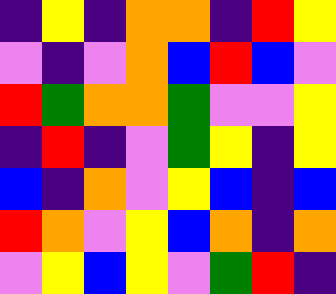[["indigo", "yellow", "indigo", "orange", "orange", "indigo", "red", "yellow"], ["violet", "indigo", "violet", "orange", "blue", "red", "blue", "violet"], ["red", "green", "orange", "orange", "green", "violet", "violet", "yellow"], ["indigo", "red", "indigo", "violet", "green", "yellow", "indigo", "yellow"], ["blue", "indigo", "orange", "violet", "yellow", "blue", "indigo", "blue"], ["red", "orange", "violet", "yellow", "blue", "orange", "indigo", "orange"], ["violet", "yellow", "blue", "yellow", "violet", "green", "red", "indigo"]]